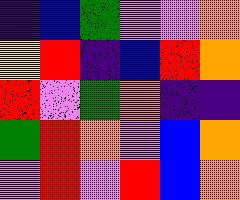[["indigo", "blue", "green", "violet", "violet", "orange"], ["yellow", "red", "indigo", "blue", "red", "orange"], ["red", "violet", "green", "orange", "indigo", "indigo"], ["green", "red", "orange", "violet", "blue", "orange"], ["violet", "red", "violet", "red", "blue", "orange"]]